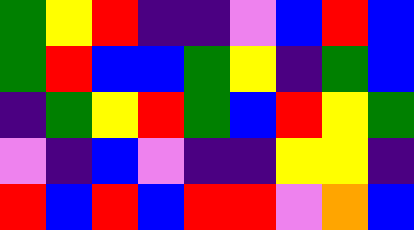[["green", "yellow", "red", "indigo", "indigo", "violet", "blue", "red", "blue"], ["green", "red", "blue", "blue", "green", "yellow", "indigo", "green", "blue"], ["indigo", "green", "yellow", "red", "green", "blue", "red", "yellow", "green"], ["violet", "indigo", "blue", "violet", "indigo", "indigo", "yellow", "yellow", "indigo"], ["red", "blue", "red", "blue", "red", "red", "violet", "orange", "blue"]]